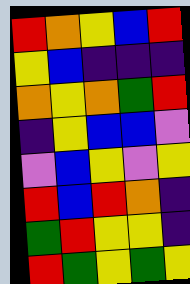[["red", "orange", "yellow", "blue", "red"], ["yellow", "blue", "indigo", "indigo", "indigo"], ["orange", "yellow", "orange", "green", "red"], ["indigo", "yellow", "blue", "blue", "violet"], ["violet", "blue", "yellow", "violet", "yellow"], ["red", "blue", "red", "orange", "indigo"], ["green", "red", "yellow", "yellow", "indigo"], ["red", "green", "yellow", "green", "yellow"]]